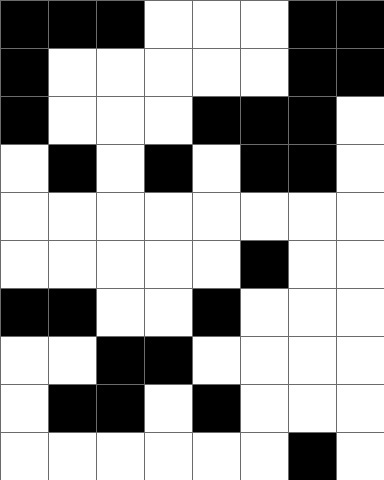[["black", "black", "black", "white", "white", "white", "black", "black"], ["black", "white", "white", "white", "white", "white", "black", "black"], ["black", "white", "white", "white", "black", "black", "black", "white"], ["white", "black", "white", "black", "white", "black", "black", "white"], ["white", "white", "white", "white", "white", "white", "white", "white"], ["white", "white", "white", "white", "white", "black", "white", "white"], ["black", "black", "white", "white", "black", "white", "white", "white"], ["white", "white", "black", "black", "white", "white", "white", "white"], ["white", "black", "black", "white", "black", "white", "white", "white"], ["white", "white", "white", "white", "white", "white", "black", "white"]]